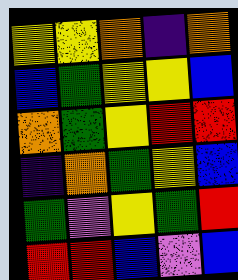[["yellow", "yellow", "orange", "indigo", "orange"], ["blue", "green", "yellow", "yellow", "blue"], ["orange", "green", "yellow", "red", "red"], ["indigo", "orange", "green", "yellow", "blue"], ["green", "violet", "yellow", "green", "red"], ["red", "red", "blue", "violet", "blue"]]